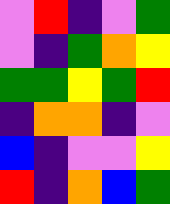[["violet", "red", "indigo", "violet", "green"], ["violet", "indigo", "green", "orange", "yellow"], ["green", "green", "yellow", "green", "red"], ["indigo", "orange", "orange", "indigo", "violet"], ["blue", "indigo", "violet", "violet", "yellow"], ["red", "indigo", "orange", "blue", "green"]]